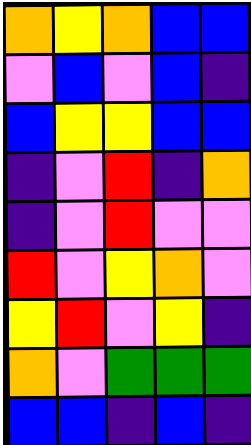[["orange", "yellow", "orange", "blue", "blue"], ["violet", "blue", "violet", "blue", "indigo"], ["blue", "yellow", "yellow", "blue", "blue"], ["indigo", "violet", "red", "indigo", "orange"], ["indigo", "violet", "red", "violet", "violet"], ["red", "violet", "yellow", "orange", "violet"], ["yellow", "red", "violet", "yellow", "indigo"], ["orange", "violet", "green", "green", "green"], ["blue", "blue", "indigo", "blue", "indigo"]]